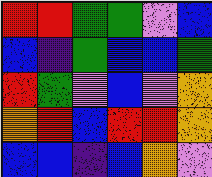[["red", "red", "green", "green", "violet", "blue"], ["blue", "indigo", "green", "blue", "blue", "green"], ["red", "green", "violet", "blue", "violet", "orange"], ["orange", "red", "blue", "red", "red", "orange"], ["blue", "blue", "indigo", "blue", "orange", "violet"]]